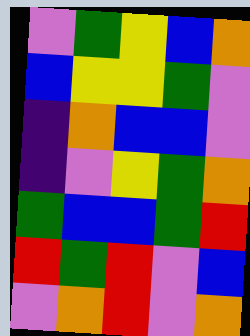[["violet", "green", "yellow", "blue", "orange"], ["blue", "yellow", "yellow", "green", "violet"], ["indigo", "orange", "blue", "blue", "violet"], ["indigo", "violet", "yellow", "green", "orange"], ["green", "blue", "blue", "green", "red"], ["red", "green", "red", "violet", "blue"], ["violet", "orange", "red", "violet", "orange"]]